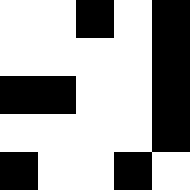[["white", "white", "black", "white", "black"], ["white", "white", "white", "white", "black"], ["black", "black", "white", "white", "black"], ["white", "white", "white", "white", "black"], ["black", "white", "white", "black", "white"]]